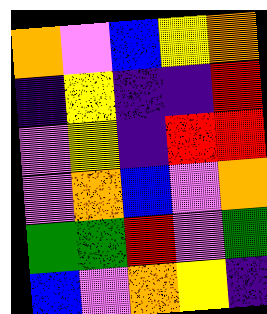[["orange", "violet", "blue", "yellow", "orange"], ["indigo", "yellow", "indigo", "indigo", "red"], ["violet", "yellow", "indigo", "red", "red"], ["violet", "orange", "blue", "violet", "orange"], ["green", "green", "red", "violet", "green"], ["blue", "violet", "orange", "yellow", "indigo"]]